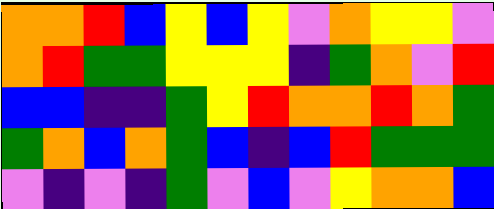[["orange", "orange", "red", "blue", "yellow", "blue", "yellow", "violet", "orange", "yellow", "yellow", "violet"], ["orange", "red", "green", "green", "yellow", "yellow", "yellow", "indigo", "green", "orange", "violet", "red"], ["blue", "blue", "indigo", "indigo", "green", "yellow", "red", "orange", "orange", "red", "orange", "green"], ["green", "orange", "blue", "orange", "green", "blue", "indigo", "blue", "red", "green", "green", "green"], ["violet", "indigo", "violet", "indigo", "green", "violet", "blue", "violet", "yellow", "orange", "orange", "blue"]]